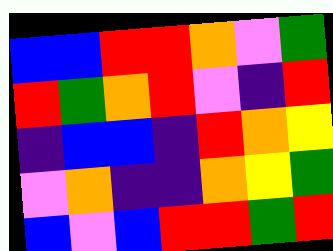[["blue", "blue", "red", "red", "orange", "violet", "green"], ["red", "green", "orange", "red", "violet", "indigo", "red"], ["indigo", "blue", "blue", "indigo", "red", "orange", "yellow"], ["violet", "orange", "indigo", "indigo", "orange", "yellow", "green"], ["blue", "violet", "blue", "red", "red", "green", "red"]]